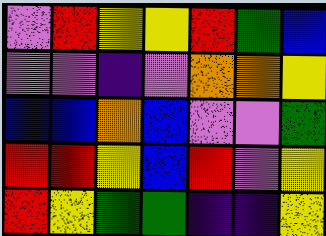[["violet", "red", "yellow", "yellow", "red", "green", "blue"], ["violet", "violet", "indigo", "violet", "orange", "orange", "yellow"], ["blue", "blue", "orange", "blue", "violet", "violet", "green"], ["red", "red", "yellow", "blue", "red", "violet", "yellow"], ["red", "yellow", "green", "green", "indigo", "indigo", "yellow"]]